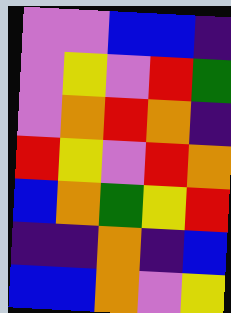[["violet", "violet", "blue", "blue", "indigo"], ["violet", "yellow", "violet", "red", "green"], ["violet", "orange", "red", "orange", "indigo"], ["red", "yellow", "violet", "red", "orange"], ["blue", "orange", "green", "yellow", "red"], ["indigo", "indigo", "orange", "indigo", "blue"], ["blue", "blue", "orange", "violet", "yellow"]]